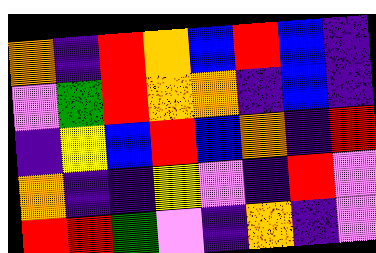[["orange", "indigo", "red", "orange", "blue", "red", "blue", "indigo"], ["violet", "green", "red", "orange", "orange", "indigo", "blue", "indigo"], ["indigo", "yellow", "blue", "red", "blue", "orange", "indigo", "red"], ["orange", "indigo", "indigo", "yellow", "violet", "indigo", "red", "violet"], ["red", "red", "green", "violet", "indigo", "orange", "indigo", "violet"]]